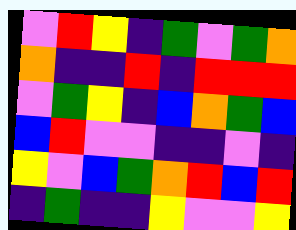[["violet", "red", "yellow", "indigo", "green", "violet", "green", "orange"], ["orange", "indigo", "indigo", "red", "indigo", "red", "red", "red"], ["violet", "green", "yellow", "indigo", "blue", "orange", "green", "blue"], ["blue", "red", "violet", "violet", "indigo", "indigo", "violet", "indigo"], ["yellow", "violet", "blue", "green", "orange", "red", "blue", "red"], ["indigo", "green", "indigo", "indigo", "yellow", "violet", "violet", "yellow"]]